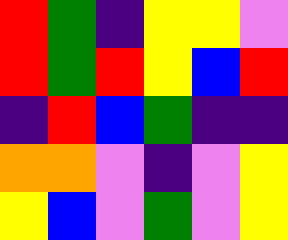[["red", "green", "indigo", "yellow", "yellow", "violet"], ["red", "green", "red", "yellow", "blue", "red"], ["indigo", "red", "blue", "green", "indigo", "indigo"], ["orange", "orange", "violet", "indigo", "violet", "yellow"], ["yellow", "blue", "violet", "green", "violet", "yellow"]]